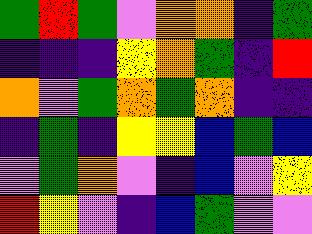[["green", "red", "green", "violet", "orange", "orange", "indigo", "green"], ["indigo", "indigo", "indigo", "yellow", "orange", "green", "indigo", "red"], ["orange", "violet", "green", "orange", "green", "orange", "indigo", "indigo"], ["indigo", "green", "indigo", "yellow", "yellow", "blue", "green", "blue"], ["violet", "green", "orange", "violet", "indigo", "blue", "violet", "yellow"], ["red", "yellow", "violet", "indigo", "blue", "green", "violet", "violet"]]